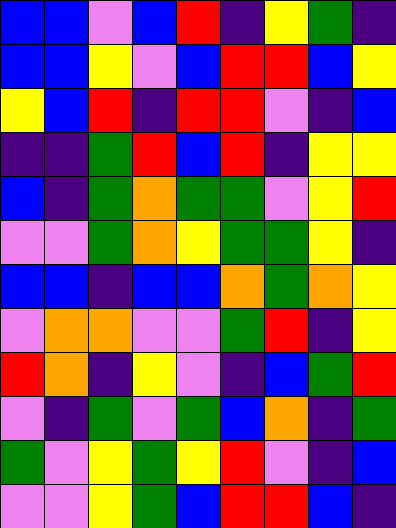[["blue", "blue", "violet", "blue", "red", "indigo", "yellow", "green", "indigo"], ["blue", "blue", "yellow", "violet", "blue", "red", "red", "blue", "yellow"], ["yellow", "blue", "red", "indigo", "red", "red", "violet", "indigo", "blue"], ["indigo", "indigo", "green", "red", "blue", "red", "indigo", "yellow", "yellow"], ["blue", "indigo", "green", "orange", "green", "green", "violet", "yellow", "red"], ["violet", "violet", "green", "orange", "yellow", "green", "green", "yellow", "indigo"], ["blue", "blue", "indigo", "blue", "blue", "orange", "green", "orange", "yellow"], ["violet", "orange", "orange", "violet", "violet", "green", "red", "indigo", "yellow"], ["red", "orange", "indigo", "yellow", "violet", "indigo", "blue", "green", "red"], ["violet", "indigo", "green", "violet", "green", "blue", "orange", "indigo", "green"], ["green", "violet", "yellow", "green", "yellow", "red", "violet", "indigo", "blue"], ["violet", "violet", "yellow", "green", "blue", "red", "red", "blue", "indigo"]]